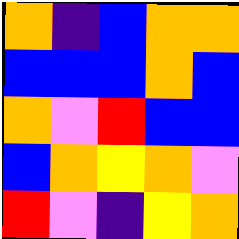[["orange", "indigo", "blue", "orange", "orange"], ["blue", "blue", "blue", "orange", "blue"], ["orange", "violet", "red", "blue", "blue"], ["blue", "orange", "yellow", "orange", "violet"], ["red", "violet", "indigo", "yellow", "orange"]]